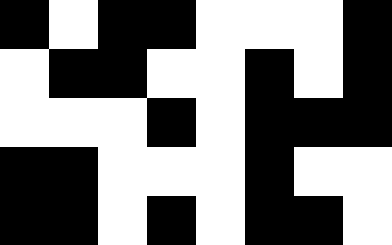[["black", "white", "black", "black", "white", "white", "white", "black"], ["white", "black", "black", "white", "white", "black", "white", "black"], ["white", "white", "white", "black", "white", "black", "black", "black"], ["black", "black", "white", "white", "white", "black", "white", "white"], ["black", "black", "white", "black", "white", "black", "black", "white"]]